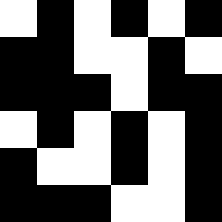[["white", "black", "white", "black", "white", "black"], ["black", "black", "white", "white", "black", "white"], ["black", "black", "black", "white", "black", "black"], ["white", "black", "white", "black", "white", "black"], ["black", "white", "white", "black", "white", "black"], ["black", "black", "black", "white", "white", "black"]]